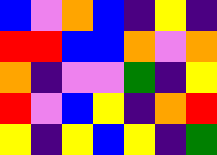[["blue", "violet", "orange", "blue", "indigo", "yellow", "indigo"], ["red", "red", "blue", "blue", "orange", "violet", "orange"], ["orange", "indigo", "violet", "violet", "green", "indigo", "yellow"], ["red", "violet", "blue", "yellow", "indigo", "orange", "red"], ["yellow", "indigo", "yellow", "blue", "yellow", "indigo", "green"]]